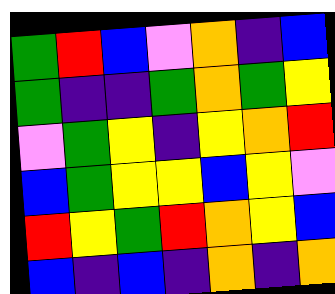[["green", "red", "blue", "violet", "orange", "indigo", "blue"], ["green", "indigo", "indigo", "green", "orange", "green", "yellow"], ["violet", "green", "yellow", "indigo", "yellow", "orange", "red"], ["blue", "green", "yellow", "yellow", "blue", "yellow", "violet"], ["red", "yellow", "green", "red", "orange", "yellow", "blue"], ["blue", "indigo", "blue", "indigo", "orange", "indigo", "orange"]]